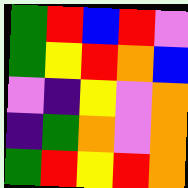[["green", "red", "blue", "red", "violet"], ["green", "yellow", "red", "orange", "blue"], ["violet", "indigo", "yellow", "violet", "orange"], ["indigo", "green", "orange", "violet", "orange"], ["green", "red", "yellow", "red", "orange"]]